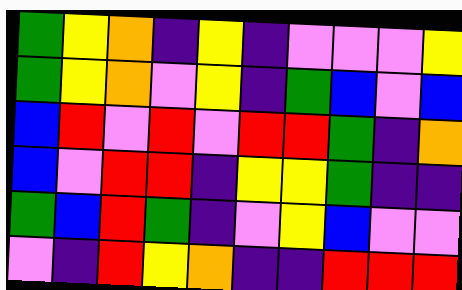[["green", "yellow", "orange", "indigo", "yellow", "indigo", "violet", "violet", "violet", "yellow"], ["green", "yellow", "orange", "violet", "yellow", "indigo", "green", "blue", "violet", "blue"], ["blue", "red", "violet", "red", "violet", "red", "red", "green", "indigo", "orange"], ["blue", "violet", "red", "red", "indigo", "yellow", "yellow", "green", "indigo", "indigo"], ["green", "blue", "red", "green", "indigo", "violet", "yellow", "blue", "violet", "violet"], ["violet", "indigo", "red", "yellow", "orange", "indigo", "indigo", "red", "red", "red"]]